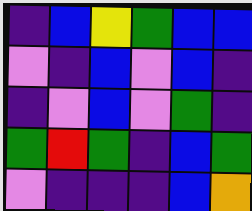[["indigo", "blue", "yellow", "green", "blue", "blue"], ["violet", "indigo", "blue", "violet", "blue", "indigo"], ["indigo", "violet", "blue", "violet", "green", "indigo"], ["green", "red", "green", "indigo", "blue", "green"], ["violet", "indigo", "indigo", "indigo", "blue", "orange"]]